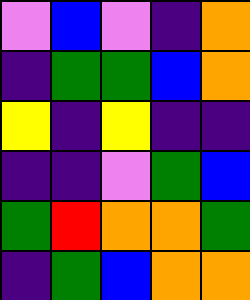[["violet", "blue", "violet", "indigo", "orange"], ["indigo", "green", "green", "blue", "orange"], ["yellow", "indigo", "yellow", "indigo", "indigo"], ["indigo", "indigo", "violet", "green", "blue"], ["green", "red", "orange", "orange", "green"], ["indigo", "green", "blue", "orange", "orange"]]